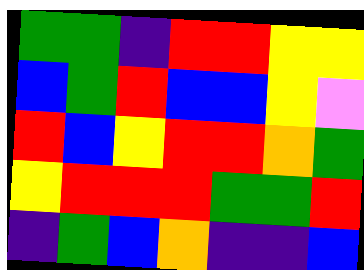[["green", "green", "indigo", "red", "red", "yellow", "yellow"], ["blue", "green", "red", "blue", "blue", "yellow", "violet"], ["red", "blue", "yellow", "red", "red", "orange", "green"], ["yellow", "red", "red", "red", "green", "green", "red"], ["indigo", "green", "blue", "orange", "indigo", "indigo", "blue"]]